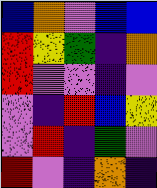[["blue", "orange", "violet", "blue", "blue"], ["red", "yellow", "green", "indigo", "orange"], ["red", "violet", "violet", "indigo", "violet"], ["violet", "indigo", "red", "blue", "yellow"], ["violet", "red", "indigo", "green", "violet"], ["red", "violet", "indigo", "orange", "indigo"]]